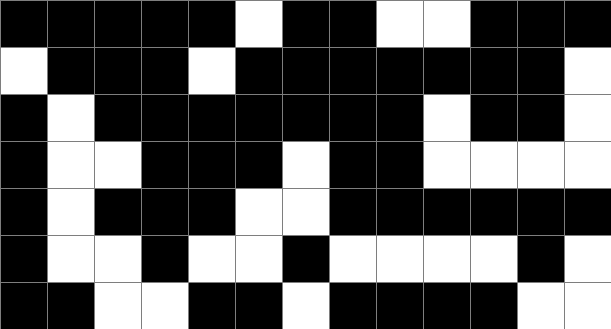[["black", "black", "black", "black", "black", "white", "black", "black", "white", "white", "black", "black", "black"], ["white", "black", "black", "black", "white", "black", "black", "black", "black", "black", "black", "black", "white"], ["black", "white", "black", "black", "black", "black", "black", "black", "black", "white", "black", "black", "white"], ["black", "white", "white", "black", "black", "black", "white", "black", "black", "white", "white", "white", "white"], ["black", "white", "black", "black", "black", "white", "white", "black", "black", "black", "black", "black", "black"], ["black", "white", "white", "black", "white", "white", "black", "white", "white", "white", "white", "black", "white"], ["black", "black", "white", "white", "black", "black", "white", "black", "black", "black", "black", "white", "white"]]